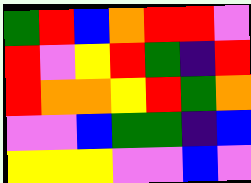[["green", "red", "blue", "orange", "red", "red", "violet"], ["red", "violet", "yellow", "red", "green", "indigo", "red"], ["red", "orange", "orange", "yellow", "red", "green", "orange"], ["violet", "violet", "blue", "green", "green", "indigo", "blue"], ["yellow", "yellow", "yellow", "violet", "violet", "blue", "violet"]]